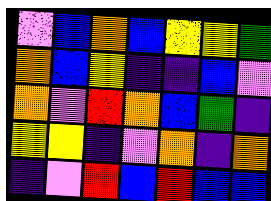[["violet", "blue", "orange", "blue", "yellow", "yellow", "green"], ["orange", "blue", "yellow", "indigo", "indigo", "blue", "violet"], ["orange", "violet", "red", "orange", "blue", "green", "indigo"], ["yellow", "yellow", "indigo", "violet", "orange", "indigo", "orange"], ["indigo", "violet", "red", "blue", "red", "blue", "blue"]]